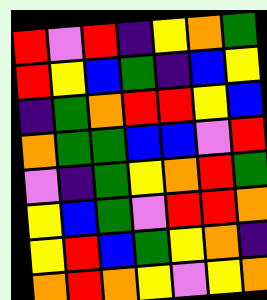[["red", "violet", "red", "indigo", "yellow", "orange", "green"], ["red", "yellow", "blue", "green", "indigo", "blue", "yellow"], ["indigo", "green", "orange", "red", "red", "yellow", "blue"], ["orange", "green", "green", "blue", "blue", "violet", "red"], ["violet", "indigo", "green", "yellow", "orange", "red", "green"], ["yellow", "blue", "green", "violet", "red", "red", "orange"], ["yellow", "red", "blue", "green", "yellow", "orange", "indigo"], ["orange", "red", "orange", "yellow", "violet", "yellow", "orange"]]